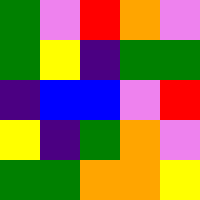[["green", "violet", "red", "orange", "violet"], ["green", "yellow", "indigo", "green", "green"], ["indigo", "blue", "blue", "violet", "red"], ["yellow", "indigo", "green", "orange", "violet"], ["green", "green", "orange", "orange", "yellow"]]